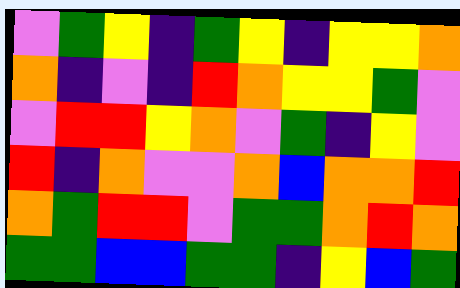[["violet", "green", "yellow", "indigo", "green", "yellow", "indigo", "yellow", "yellow", "orange"], ["orange", "indigo", "violet", "indigo", "red", "orange", "yellow", "yellow", "green", "violet"], ["violet", "red", "red", "yellow", "orange", "violet", "green", "indigo", "yellow", "violet"], ["red", "indigo", "orange", "violet", "violet", "orange", "blue", "orange", "orange", "red"], ["orange", "green", "red", "red", "violet", "green", "green", "orange", "red", "orange"], ["green", "green", "blue", "blue", "green", "green", "indigo", "yellow", "blue", "green"]]